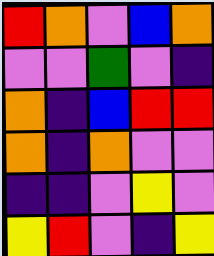[["red", "orange", "violet", "blue", "orange"], ["violet", "violet", "green", "violet", "indigo"], ["orange", "indigo", "blue", "red", "red"], ["orange", "indigo", "orange", "violet", "violet"], ["indigo", "indigo", "violet", "yellow", "violet"], ["yellow", "red", "violet", "indigo", "yellow"]]